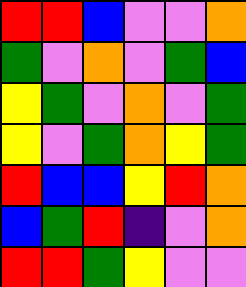[["red", "red", "blue", "violet", "violet", "orange"], ["green", "violet", "orange", "violet", "green", "blue"], ["yellow", "green", "violet", "orange", "violet", "green"], ["yellow", "violet", "green", "orange", "yellow", "green"], ["red", "blue", "blue", "yellow", "red", "orange"], ["blue", "green", "red", "indigo", "violet", "orange"], ["red", "red", "green", "yellow", "violet", "violet"]]